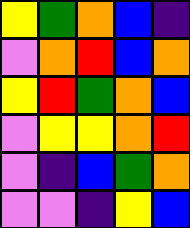[["yellow", "green", "orange", "blue", "indigo"], ["violet", "orange", "red", "blue", "orange"], ["yellow", "red", "green", "orange", "blue"], ["violet", "yellow", "yellow", "orange", "red"], ["violet", "indigo", "blue", "green", "orange"], ["violet", "violet", "indigo", "yellow", "blue"]]